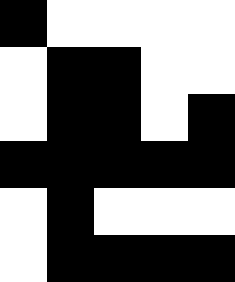[["black", "white", "white", "white", "white"], ["white", "black", "black", "white", "white"], ["white", "black", "black", "white", "black"], ["black", "black", "black", "black", "black"], ["white", "black", "white", "white", "white"], ["white", "black", "black", "black", "black"]]